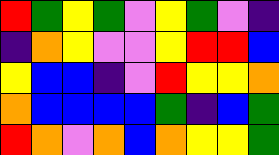[["red", "green", "yellow", "green", "violet", "yellow", "green", "violet", "indigo"], ["indigo", "orange", "yellow", "violet", "violet", "yellow", "red", "red", "blue"], ["yellow", "blue", "blue", "indigo", "violet", "red", "yellow", "yellow", "orange"], ["orange", "blue", "blue", "blue", "blue", "green", "indigo", "blue", "green"], ["red", "orange", "violet", "orange", "blue", "orange", "yellow", "yellow", "green"]]